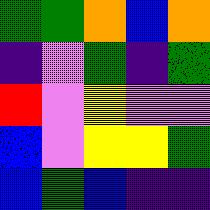[["green", "green", "orange", "blue", "orange"], ["indigo", "violet", "green", "indigo", "green"], ["red", "violet", "yellow", "violet", "violet"], ["blue", "violet", "yellow", "yellow", "green"], ["blue", "green", "blue", "indigo", "indigo"]]